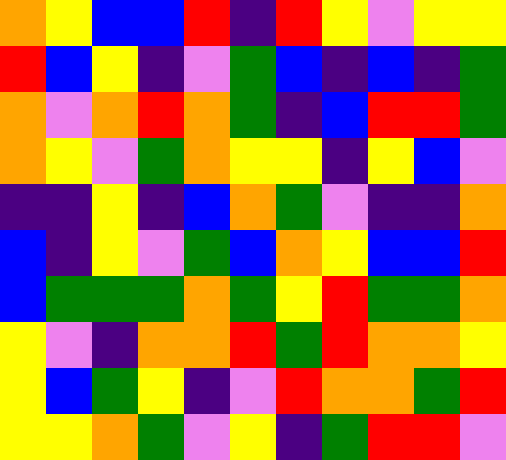[["orange", "yellow", "blue", "blue", "red", "indigo", "red", "yellow", "violet", "yellow", "yellow"], ["red", "blue", "yellow", "indigo", "violet", "green", "blue", "indigo", "blue", "indigo", "green"], ["orange", "violet", "orange", "red", "orange", "green", "indigo", "blue", "red", "red", "green"], ["orange", "yellow", "violet", "green", "orange", "yellow", "yellow", "indigo", "yellow", "blue", "violet"], ["indigo", "indigo", "yellow", "indigo", "blue", "orange", "green", "violet", "indigo", "indigo", "orange"], ["blue", "indigo", "yellow", "violet", "green", "blue", "orange", "yellow", "blue", "blue", "red"], ["blue", "green", "green", "green", "orange", "green", "yellow", "red", "green", "green", "orange"], ["yellow", "violet", "indigo", "orange", "orange", "red", "green", "red", "orange", "orange", "yellow"], ["yellow", "blue", "green", "yellow", "indigo", "violet", "red", "orange", "orange", "green", "red"], ["yellow", "yellow", "orange", "green", "violet", "yellow", "indigo", "green", "red", "red", "violet"]]